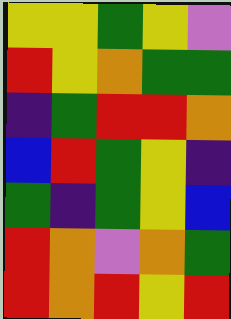[["yellow", "yellow", "green", "yellow", "violet"], ["red", "yellow", "orange", "green", "green"], ["indigo", "green", "red", "red", "orange"], ["blue", "red", "green", "yellow", "indigo"], ["green", "indigo", "green", "yellow", "blue"], ["red", "orange", "violet", "orange", "green"], ["red", "orange", "red", "yellow", "red"]]